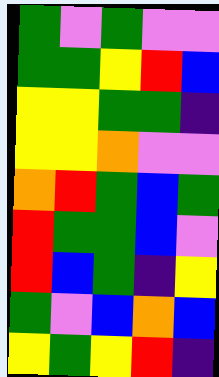[["green", "violet", "green", "violet", "violet"], ["green", "green", "yellow", "red", "blue"], ["yellow", "yellow", "green", "green", "indigo"], ["yellow", "yellow", "orange", "violet", "violet"], ["orange", "red", "green", "blue", "green"], ["red", "green", "green", "blue", "violet"], ["red", "blue", "green", "indigo", "yellow"], ["green", "violet", "blue", "orange", "blue"], ["yellow", "green", "yellow", "red", "indigo"]]